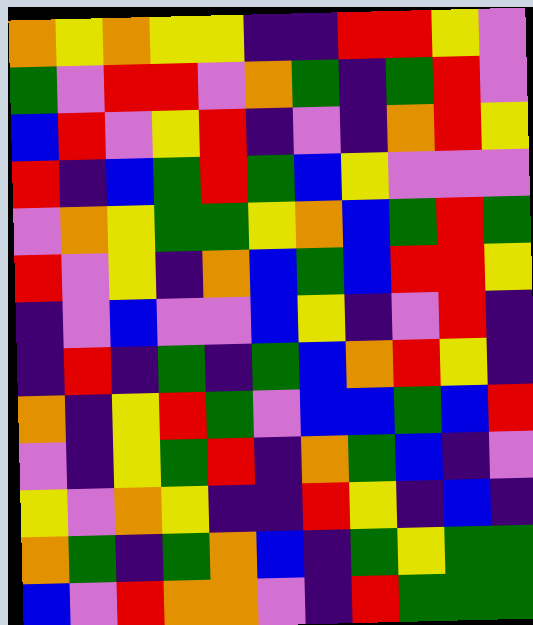[["orange", "yellow", "orange", "yellow", "yellow", "indigo", "indigo", "red", "red", "yellow", "violet"], ["green", "violet", "red", "red", "violet", "orange", "green", "indigo", "green", "red", "violet"], ["blue", "red", "violet", "yellow", "red", "indigo", "violet", "indigo", "orange", "red", "yellow"], ["red", "indigo", "blue", "green", "red", "green", "blue", "yellow", "violet", "violet", "violet"], ["violet", "orange", "yellow", "green", "green", "yellow", "orange", "blue", "green", "red", "green"], ["red", "violet", "yellow", "indigo", "orange", "blue", "green", "blue", "red", "red", "yellow"], ["indigo", "violet", "blue", "violet", "violet", "blue", "yellow", "indigo", "violet", "red", "indigo"], ["indigo", "red", "indigo", "green", "indigo", "green", "blue", "orange", "red", "yellow", "indigo"], ["orange", "indigo", "yellow", "red", "green", "violet", "blue", "blue", "green", "blue", "red"], ["violet", "indigo", "yellow", "green", "red", "indigo", "orange", "green", "blue", "indigo", "violet"], ["yellow", "violet", "orange", "yellow", "indigo", "indigo", "red", "yellow", "indigo", "blue", "indigo"], ["orange", "green", "indigo", "green", "orange", "blue", "indigo", "green", "yellow", "green", "green"], ["blue", "violet", "red", "orange", "orange", "violet", "indigo", "red", "green", "green", "green"]]